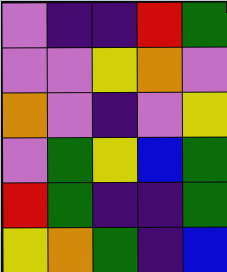[["violet", "indigo", "indigo", "red", "green"], ["violet", "violet", "yellow", "orange", "violet"], ["orange", "violet", "indigo", "violet", "yellow"], ["violet", "green", "yellow", "blue", "green"], ["red", "green", "indigo", "indigo", "green"], ["yellow", "orange", "green", "indigo", "blue"]]